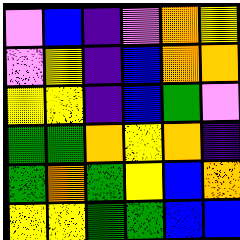[["violet", "blue", "indigo", "violet", "orange", "yellow"], ["violet", "yellow", "indigo", "blue", "orange", "orange"], ["yellow", "yellow", "indigo", "blue", "green", "violet"], ["green", "green", "orange", "yellow", "orange", "indigo"], ["green", "orange", "green", "yellow", "blue", "orange"], ["yellow", "yellow", "green", "green", "blue", "blue"]]